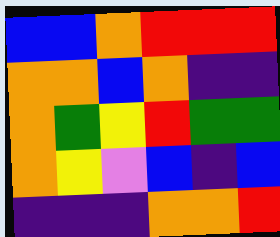[["blue", "blue", "orange", "red", "red", "red"], ["orange", "orange", "blue", "orange", "indigo", "indigo"], ["orange", "green", "yellow", "red", "green", "green"], ["orange", "yellow", "violet", "blue", "indigo", "blue"], ["indigo", "indigo", "indigo", "orange", "orange", "red"]]